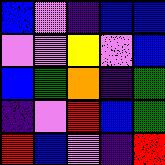[["blue", "violet", "indigo", "blue", "blue"], ["violet", "violet", "yellow", "violet", "blue"], ["blue", "green", "orange", "indigo", "green"], ["indigo", "violet", "red", "blue", "green"], ["red", "blue", "violet", "indigo", "red"]]